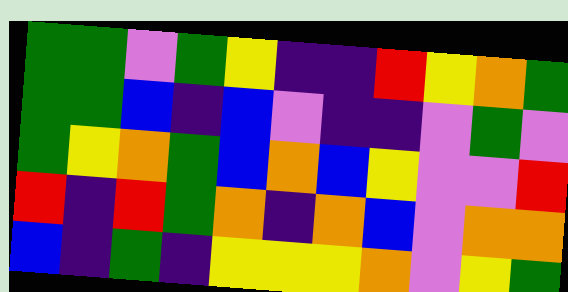[["green", "green", "violet", "green", "yellow", "indigo", "indigo", "red", "yellow", "orange", "green"], ["green", "green", "blue", "indigo", "blue", "violet", "indigo", "indigo", "violet", "green", "violet"], ["green", "yellow", "orange", "green", "blue", "orange", "blue", "yellow", "violet", "violet", "red"], ["red", "indigo", "red", "green", "orange", "indigo", "orange", "blue", "violet", "orange", "orange"], ["blue", "indigo", "green", "indigo", "yellow", "yellow", "yellow", "orange", "violet", "yellow", "green"]]